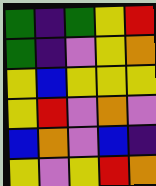[["green", "indigo", "green", "yellow", "red"], ["green", "indigo", "violet", "yellow", "orange"], ["yellow", "blue", "yellow", "yellow", "yellow"], ["yellow", "red", "violet", "orange", "violet"], ["blue", "orange", "violet", "blue", "indigo"], ["yellow", "violet", "yellow", "red", "orange"]]